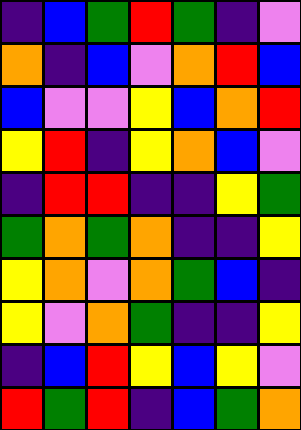[["indigo", "blue", "green", "red", "green", "indigo", "violet"], ["orange", "indigo", "blue", "violet", "orange", "red", "blue"], ["blue", "violet", "violet", "yellow", "blue", "orange", "red"], ["yellow", "red", "indigo", "yellow", "orange", "blue", "violet"], ["indigo", "red", "red", "indigo", "indigo", "yellow", "green"], ["green", "orange", "green", "orange", "indigo", "indigo", "yellow"], ["yellow", "orange", "violet", "orange", "green", "blue", "indigo"], ["yellow", "violet", "orange", "green", "indigo", "indigo", "yellow"], ["indigo", "blue", "red", "yellow", "blue", "yellow", "violet"], ["red", "green", "red", "indigo", "blue", "green", "orange"]]